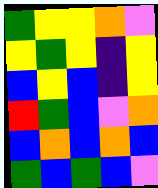[["green", "yellow", "yellow", "orange", "violet"], ["yellow", "green", "yellow", "indigo", "yellow"], ["blue", "yellow", "blue", "indigo", "yellow"], ["red", "green", "blue", "violet", "orange"], ["blue", "orange", "blue", "orange", "blue"], ["green", "blue", "green", "blue", "violet"]]